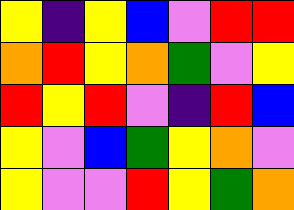[["yellow", "indigo", "yellow", "blue", "violet", "red", "red"], ["orange", "red", "yellow", "orange", "green", "violet", "yellow"], ["red", "yellow", "red", "violet", "indigo", "red", "blue"], ["yellow", "violet", "blue", "green", "yellow", "orange", "violet"], ["yellow", "violet", "violet", "red", "yellow", "green", "orange"]]